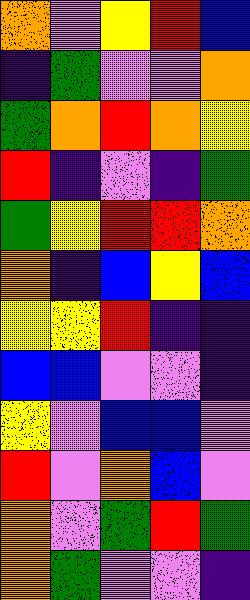[["orange", "violet", "yellow", "red", "blue"], ["indigo", "green", "violet", "violet", "orange"], ["green", "orange", "red", "orange", "yellow"], ["red", "indigo", "violet", "indigo", "green"], ["green", "yellow", "red", "red", "orange"], ["orange", "indigo", "blue", "yellow", "blue"], ["yellow", "yellow", "red", "indigo", "indigo"], ["blue", "blue", "violet", "violet", "indigo"], ["yellow", "violet", "blue", "blue", "violet"], ["red", "violet", "orange", "blue", "violet"], ["orange", "violet", "green", "red", "green"], ["orange", "green", "violet", "violet", "indigo"]]